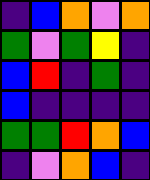[["indigo", "blue", "orange", "violet", "orange"], ["green", "violet", "green", "yellow", "indigo"], ["blue", "red", "indigo", "green", "indigo"], ["blue", "indigo", "indigo", "indigo", "indigo"], ["green", "green", "red", "orange", "blue"], ["indigo", "violet", "orange", "blue", "indigo"]]